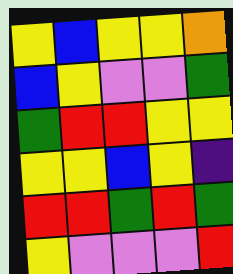[["yellow", "blue", "yellow", "yellow", "orange"], ["blue", "yellow", "violet", "violet", "green"], ["green", "red", "red", "yellow", "yellow"], ["yellow", "yellow", "blue", "yellow", "indigo"], ["red", "red", "green", "red", "green"], ["yellow", "violet", "violet", "violet", "red"]]